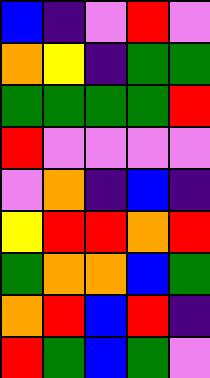[["blue", "indigo", "violet", "red", "violet"], ["orange", "yellow", "indigo", "green", "green"], ["green", "green", "green", "green", "red"], ["red", "violet", "violet", "violet", "violet"], ["violet", "orange", "indigo", "blue", "indigo"], ["yellow", "red", "red", "orange", "red"], ["green", "orange", "orange", "blue", "green"], ["orange", "red", "blue", "red", "indigo"], ["red", "green", "blue", "green", "violet"]]